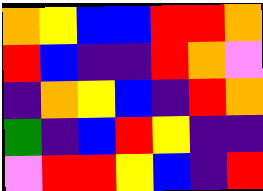[["orange", "yellow", "blue", "blue", "red", "red", "orange"], ["red", "blue", "indigo", "indigo", "red", "orange", "violet"], ["indigo", "orange", "yellow", "blue", "indigo", "red", "orange"], ["green", "indigo", "blue", "red", "yellow", "indigo", "indigo"], ["violet", "red", "red", "yellow", "blue", "indigo", "red"]]